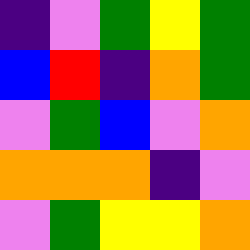[["indigo", "violet", "green", "yellow", "green"], ["blue", "red", "indigo", "orange", "green"], ["violet", "green", "blue", "violet", "orange"], ["orange", "orange", "orange", "indigo", "violet"], ["violet", "green", "yellow", "yellow", "orange"]]